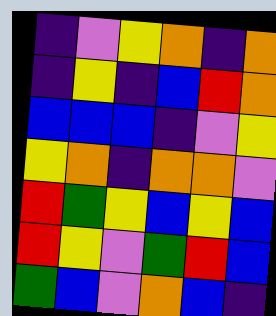[["indigo", "violet", "yellow", "orange", "indigo", "orange"], ["indigo", "yellow", "indigo", "blue", "red", "orange"], ["blue", "blue", "blue", "indigo", "violet", "yellow"], ["yellow", "orange", "indigo", "orange", "orange", "violet"], ["red", "green", "yellow", "blue", "yellow", "blue"], ["red", "yellow", "violet", "green", "red", "blue"], ["green", "blue", "violet", "orange", "blue", "indigo"]]